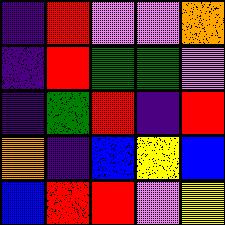[["indigo", "red", "violet", "violet", "orange"], ["indigo", "red", "green", "green", "violet"], ["indigo", "green", "red", "indigo", "red"], ["orange", "indigo", "blue", "yellow", "blue"], ["blue", "red", "red", "violet", "yellow"]]